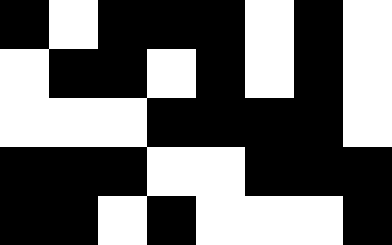[["black", "white", "black", "black", "black", "white", "black", "white"], ["white", "black", "black", "white", "black", "white", "black", "white"], ["white", "white", "white", "black", "black", "black", "black", "white"], ["black", "black", "black", "white", "white", "black", "black", "black"], ["black", "black", "white", "black", "white", "white", "white", "black"]]